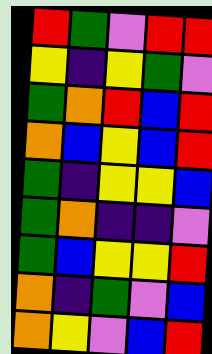[["red", "green", "violet", "red", "red"], ["yellow", "indigo", "yellow", "green", "violet"], ["green", "orange", "red", "blue", "red"], ["orange", "blue", "yellow", "blue", "red"], ["green", "indigo", "yellow", "yellow", "blue"], ["green", "orange", "indigo", "indigo", "violet"], ["green", "blue", "yellow", "yellow", "red"], ["orange", "indigo", "green", "violet", "blue"], ["orange", "yellow", "violet", "blue", "red"]]